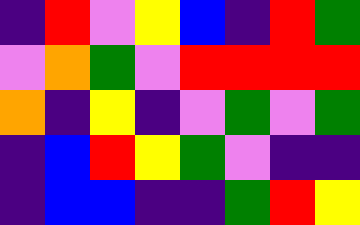[["indigo", "red", "violet", "yellow", "blue", "indigo", "red", "green"], ["violet", "orange", "green", "violet", "red", "red", "red", "red"], ["orange", "indigo", "yellow", "indigo", "violet", "green", "violet", "green"], ["indigo", "blue", "red", "yellow", "green", "violet", "indigo", "indigo"], ["indigo", "blue", "blue", "indigo", "indigo", "green", "red", "yellow"]]